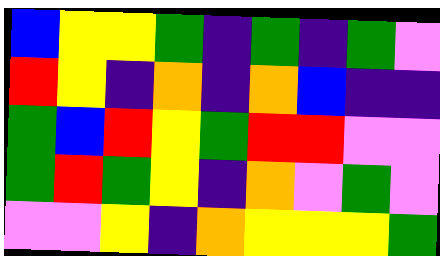[["blue", "yellow", "yellow", "green", "indigo", "green", "indigo", "green", "violet"], ["red", "yellow", "indigo", "orange", "indigo", "orange", "blue", "indigo", "indigo"], ["green", "blue", "red", "yellow", "green", "red", "red", "violet", "violet"], ["green", "red", "green", "yellow", "indigo", "orange", "violet", "green", "violet"], ["violet", "violet", "yellow", "indigo", "orange", "yellow", "yellow", "yellow", "green"]]